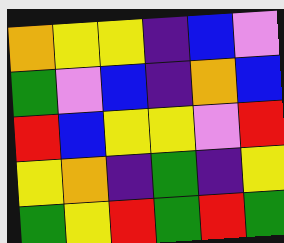[["orange", "yellow", "yellow", "indigo", "blue", "violet"], ["green", "violet", "blue", "indigo", "orange", "blue"], ["red", "blue", "yellow", "yellow", "violet", "red"], ["yellow", "orange", "indigo", "green", "indigo", "yellow"], ["green", "yellow", "red", "green", "red", "green"]]